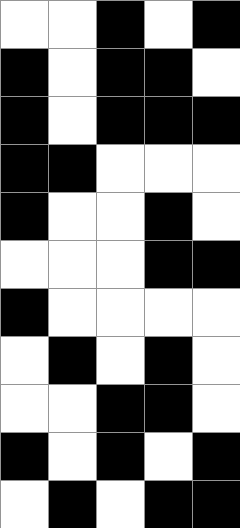[["white", "white", "black", "white", "black"], ["black", "white", "black", "black", "white"], ["black", "white", "black", "black", "black"], ["black", "black", "white", "white", "white"], ["black", "white", "white", "black", "white"], ["white", "white", "white", "black", "black"], ["black", "white", "white", "white", "white"], ["white", "black", "white", "black", "white"], ["white", "white", "black", "black", "white"], ["black", "white", "black", "white", "black"], ["white", "black", "white", "black", "black"]]